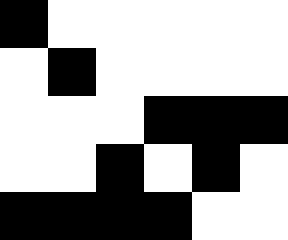[["black", "white", "white", "white", "white", "white"], ["white", "black", "white", "white", "white", "white"], ["white", "white", "white", "black", "black", "black"], ["white", "white", "black", "white", "black", "white"], ["black", "black", "black", "black", "white", "white"]]